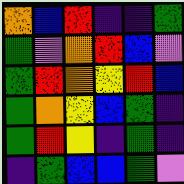[["orange", "blue", "red", "indigo", "indigo", "green"], ["green", "violet", "orange", "red", "blue", "violet"], ["green", "red", "orange", "yellow", "red", "blue"], ["green", "orange", "yellow", "blue", "green", "indigo"], ["green", "red", "yellow", "indigo", "green", "indigo"], ["indigo", "green", "blue", "blue", "green", "violet"]]